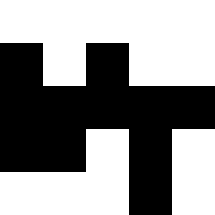[["white", "white", "white", "white", "white"], ["black", "white", "black", "white", "white"], ["black", "black", "black", "black", "black"], ["black", "black", "white", "black", "white"], ["white", "white", "white", "black", "white"]]